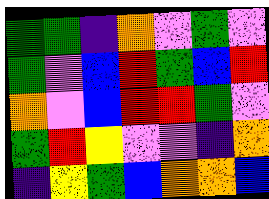[["green", "green", "indigo", "orange", "violet", "green", "violet"], ["green", "violet", "blue", "red", "green", "blue", "red"], ["orange", "violet", "blue", "red", "red", "green", "violet"], ["green", "red", "yellow", "violet", "violet", "indigo", "orange"], ["indigo", "yellow", "green", "blue", "orange", "orange", "blue"]]